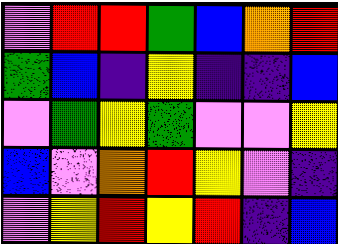[["violet", "red", "red", "green", "blue", "orange", "red"], ["green", "blue", "indigo", "yellow", "indigo", "indigo", "blue"], ["violet", "green", "yellow", "green", "violet", "violet", "yellow"], ["blue", "violet", "orange", "red", "yellow", "violet", "indigo"], ["violet", "yellow", "red", "yellow", "red", "indigo", "blue"]]